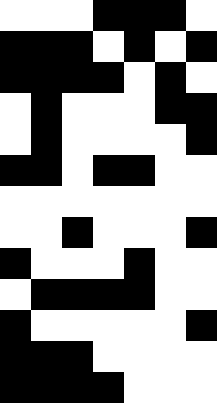[["white", "white", "white", "black", "black", "black", "white"], ["black", "black", "black", "white", "black", "white", "black"], ["black", "black", "black", "black", "white", "black", "white"], ["white", "black", "white", "white", "white", "black", "black"], ["white", "black", "white", "white", "white", "white", "black"], ["black", "black", "white", "black", "black", "white", "white"], ["white", "white", "white", "white", "white", "white", "white"], ["white", "white", "black", "white", "white", "white", "black"], ["black", "white", "white", "white", "black", "white", "white"], ["white", "black", "black", "black", "black", "white", "white"], ["black", "white", "white", "white", "white", "white", "black"], ["black", "black", "black", "white", "white", "white", "white"], ["black", "black", "black", "black", "white", "white", "white"]]